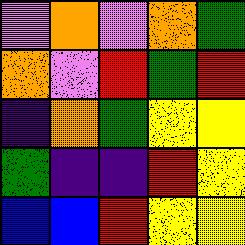[["violet", "orange", "violet", "orange", "green"], ["orange", "violet", "red", "green", "red"], ["indigo", "orange", "green", "yellow", "yellow"], ["green", "indigo", "indigo", "red", "yellow"], ["blue", "blue", "red", "yellow", "yellow"]]